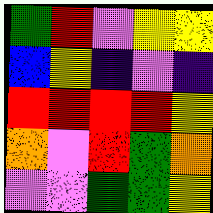[["green", "red", "violet", "yellow", "yellow"], ["blue", "yellow", "indigo", "violet", "indigo"], ["red", "red", "red", "red", "yellow"], ["orange", "violet", "red", "green", "orange"], ["violet", "violet", "green", "green", "yellow"]]